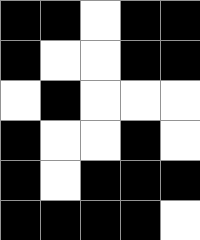[["black", "black", "white", "black", "black"], ["black", "white", "white", "black", "black"], ["white", "black", "white", "white", "white"], ["black", "white", "white", "black", "white"], ["black", "white", "black", "black", "black"], ["black", "black", "black", "black", "white"]]